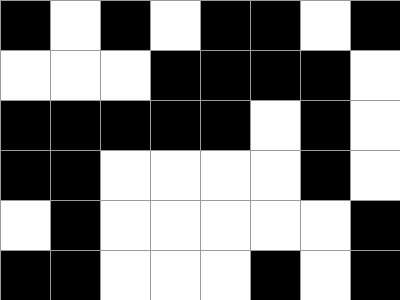[["black", "white", "black", "white", "black", "black", "white", "black"], ["white", "white", "white", "black", "black", "black", "black", "white"], ["black", "black", "black", "black", "black", "white", "black", "white"], ["black", "black", "white", "white", "white", "white", "black", "white"], ["white", "black", "white", "white", "white", "white", "white", "black"], ["black", "black", "white", "white", "white", "black", "white", "black"]]